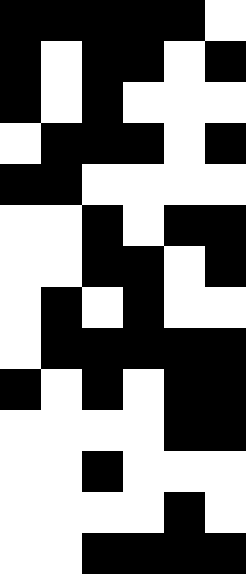[["black", "black", "black", "black", "black", "white"], ["black", "white", "black", "black", "white", "black"], ["black", "white", "black", "white", "white", "white"], ["white", "black", "black", "black", "white", "black"], ["black", "black", "white", "white", "white", "white"], ["white", "white", "black", "white", "black", "black"], ["white", "white", "black", "black", "white", "black"], ["white", "black", "white", "black", "white", "white"], ["white", "black", "black", "black", "black", "black"], ["black", "white", "black", "white", "black", "black"], ["white", "white", "white", "white", "black", "black"], ["white", "white", "black", "white", "white", "white"], ["white", "white", "white", "white", "black", "white"], ["white", "white", "black", "black", "black", "black"]]